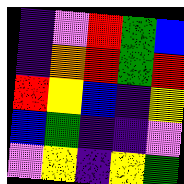[["indigo", "violet", "red", "green", "blue"], ["indigo", "orange", "red", "green", "red"], ["red", "yellow", "blue", "indigo", "yellow"], ["blue", "green", "indigo", "indigo", "violet"], ["violet", "yellow", "indigo", "yellow", "green"]]